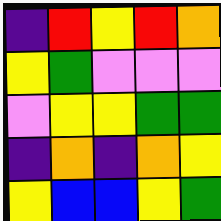[["indigo", "red", "yellow", "red", "orange"], ["yellow", "green", "violet", "violet", "violet"], ["violet", "yellow", "yellow", "green", "green"], ["indigo", "orange", "indigo", "orange", "yellow"], ["yellow", "blue", "blue", "yellow", "green"]]